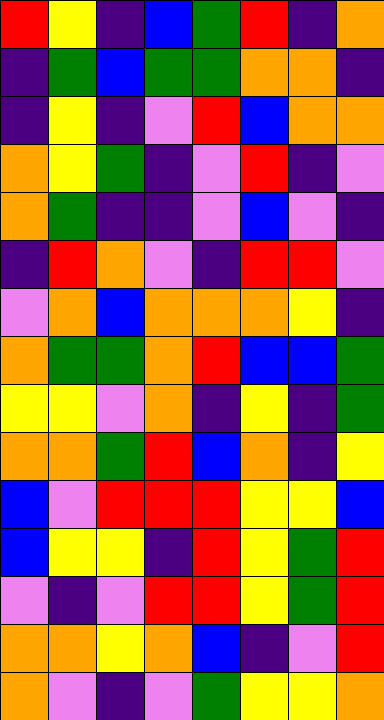[["red", "yellow", "indigo", "blue", "green", "red", "indigo", "orange"], ["indigo", "green", "blue", "green", "green", "orange", "orange", "indigo"], ["indigo", "yellow", "indigo", "violet", "red", "blue", "orange", "orange"], ["orange", "yellow", "green", "indigo", "violet", "red", "indigo", "violet"], ["orange", "green", "indigo", "indigo", "violet", "blue", "violet", "indigo"], ["indigo", "red", "orange", "violet", "indigo", "red", "red", "violet"], ["violet", "orange", "blue", "orange", "orange", "orange", "yellow", "indigo"], ["orange", "green", "green", "orange", "red", "blue", "blue", "green"], ["yellow", "yellow", "violet", "orange", "indigo", "yellow", "indigo", "green"], ["orange", "orange", "green", "red", "blue", "orange", "indigo", "yellow"], ["blue", "violet", "red", "red", "red", "yellow", "yellow", "blue"], ["blue", "yellow", "yellow", "indigo", "red", "yellow", "green", "red"], ["violet", "indigo", "violet", "red", "red", "yellow", "green", "red"], ["orange", "orange", "yellow", "orange", "blue", "indigo", "violet", "red"], ["orange", "violet", "indigo", "violet", "green", "yellow", "yellow", "orange"]]